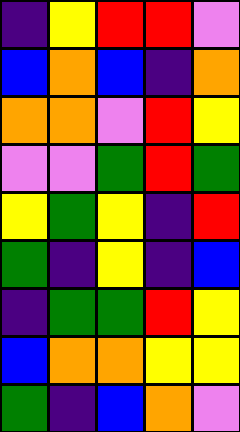[["indigo", "yellow", "red", "red", "violet"], ["blue", "orange", "blue", "indigo", "orange"], ["orange", "orange", "violet", "red", "yellow"], ["violet", "violet", "green", "red", "green"], ["yellow", "green", "yellow", "indigo", "red"], ["green", "indigo", "yellow", "indigo", "blue"], ["indigo", "green", "green", "red", "yellow"], ["blue", "orange", "orange", "yellow", "yellow"], ["green", "indigo", "blue", "orange", "violet"]]